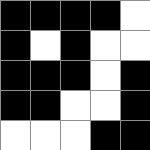[["black", "black", "black", "black", "white"], ["black", "white", "black", "white", "white"], ["black", "black", "black", "white", "black"], ["black", "black", "white", "white", "black"], ["white", "white", "white", "black", "black"]]